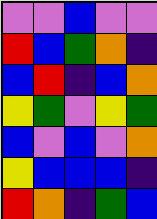[["violet", "violet", "blue", "violet", "violet"], ["red", "blue", "green", "orange", "indigo"], ["blue", "red", "indigo", "blue", "orange"], ["yellow", "green", "violet", "yellow", "green"], ["blue", "violet", "blue", "violet", "orange"], ["yellow", "blue", "blue", "blue", "indigo"], ["red", "orange", "indigo", "green", "blue"]]